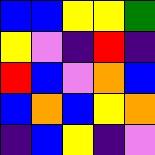[["blue", "blue", "yellow", "yellow", "green"], ["yellow", "violet", "indigo", "red", "indigo"], ["red", "blue", "violet", "orange", "blue"], ["blue", "orange", "blue", "yellow", "orange"], ["indigo", "blue", "yellow", "indigo", "violet"]]